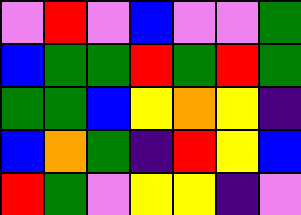[["violet", "red", "violet", "blue", "violet", "violet", "green"], ["blue", "green", "green", "red", "green", "red", "green"], ["green", "green", "blue", "yellow", "orange", "yellow", "indigo"], ["blue", "orange", "green", "indigo", "red", "yellow", "blue"], ["red", "green", "violet", "yellow", "yellow", "indigo", "violet"]]